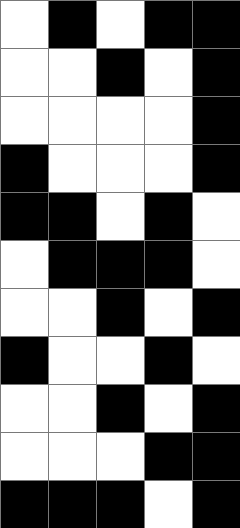[["white", "black", "white", "black", "black"], ["white", "white", "black", "white", "black"], ["white", "white", "white", "white", "black"], ["black", "white", "white", "white", "black"], ["black", "black", "white", "black", "white"], ["white", "black", "black", "black", "white"], ["white", "white", "black", "white", "black"], ["black", "white", "white", "black", "white"], ["white", "white", "black", "white", "black"], ["white", "white", "white", "black", "black"], ["black", "black", "black", "white", "black"]]